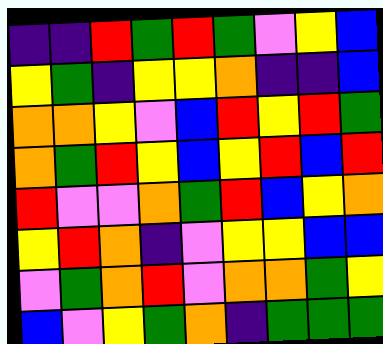[["indigo", "indigo", "red", "green", "red", "green", "violet", "yellow", "blue"], ["yellow", "green", "indigo", "yellow", "yellow", "orange", "indigo", "indigo", "blue"], ["orange", "orange", "yellow", "violet", "blue", "red", "yellow", "red", "green"], ["orange", "green", "red", "yellow", "blue", "yellow", "red", "blue", "red"], ["red", "violet", "violet", "orange", "green", "red", "blue", "yellow", "orange"], ["yellow", "red", "orange", "indigo", "violet", "yellow", "yellow", "blue", "blue"], ["violet", "green", "orange", "red", "violet", "orange", "orange", "green", "yellow"], ["blue", "violet", "yellow", "green", "orange", "indigo", "green", "green", "green"]]